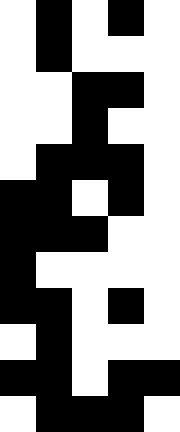[["white", "black", "white", "black", "white"], ["white", "black", "white", "white", "white"], ["white", "white", "black", "black", "white"], ["white", "white", "black", "white", "white"], ["white", "black", "black", "black", "white"], ["black", "black", "white", "black", "white"], ["black", "black", "black", "white", "white"], ["black", "white", "white", "white", "white"], ["black", "black", "white", "black", "white"], ["white", "black", "white", "white", "white"], ["black", "black", "white", "black", "black"], ["white", "black", "black", "black", "white"]]